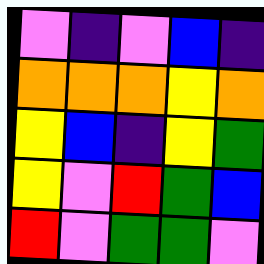[["violet", "indigo", "violet", "blue", "indigo"], ["orange", "orange", "orange", "yellow", "orange"], ["yellow", "blue", "indigo", "yellow", "green"], ["yellow", "violet", "red", "green", "blue"], ["red", "violet", "green", "green", "violet"]]